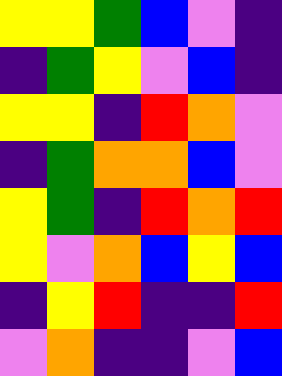[["yellow", "yellow", "green", "blue", "violet", "indigo"], ["indigo", "green", "yellow", "violet", "blue", "indigo"], ["yellow", "yellow", "indigo", "red", "orange", "violet"], ["indigo", "green", "orange", "orange", "blue", "violet"], ["yellow", "green", "indigo", "red", "orange", "red"], ["yellow", "violet", "orange", "blue", "yellow", "blue"], ["indigo", "yellow", "red", "indigo", "indigo", "red"], ["violet", "orange", "indigo", "indigo", "violet", "blue"]]